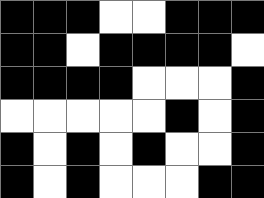[["black", "black", "black", "white", "white", "black", "black", "black"], ["black", "black", "white", "black", "black", "black", "black", "white"], ["black", "black", "black", "black", "white", "white", "white", "black"], ["white", "white", "white", "white", "white", "black", "white", "black"], ["black", "white", "black", "white", "black", "white", "white", "black"], ["black", "white", "black", "white", "white", "white", "black", "black"]]